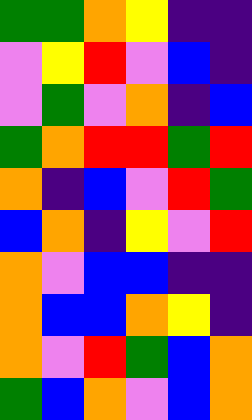[["green", "green", "orange", "yellow", "indigo", "indigo"], ["violet", "yellow", "red", "violet", "blue", "indigo"], ["violet", "green", "violet", "orange", "indigo", "blue"], ["green", "orange", "red", "red", "green", "red"], ["orange", "indigo", "blue", "violet", "red", "green"], ["blue", "orange", "indigo", "yellow", "violet", "red"], ["orange", "violet", "blue", "blue", "indigo", "indigo"], ["orange", "blue", "blue", "orange", "yellow", "indigo"], ["orange", "violet", "red", "green", "blue", "orange"], ["green", "blue", "orange", "violet", "blue", "orange"]]